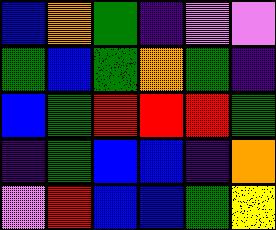[["blue", "orange", "green", "indigo", "violet", "violet"], ["green", "blue", "green", "orange", "green", "indigo"], ["blue", "green", "red", "red", "red", "green"], ["indigo", "green", "blue", "blue", "indigo", "orange"], ["violet", "red", "blue", "blue", "green", "yellow"]]